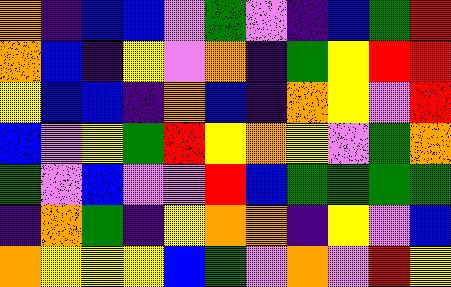[["orange", "indigo", "blue", "blue", "violet", "green", "violet", "indigo", "blue", "green", "red"], ["orange", "blue", "indigo", "yellow", "violet", "orange", "indigo", "green", "yellow", "red", "red"], ["yellow", "blue", "blue", "indigo", "orange", "blue", "indigo", "orange", "yellow", "violet", "red"], ["blue", "violet", "yellow", "green", "red", "yellow", "orange", "yellow", "violet", "green", "orange"], ["green", "violet", "blue", "violet", "violet", "red", "blue", "green", "green", "green", "green"], ["indigo", "orange", "green", "indigo", "yellow", "orange", "orange", "indigo", "yellow", "violet", "blue"], ["orange", "yellow", "yellow", "yellow", "blue", "green", "violet", "orange", "violet", "red", "yellow"]]